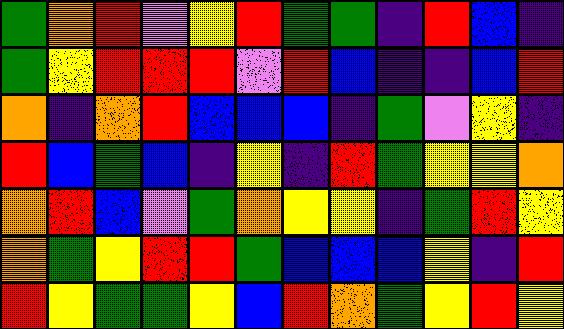[["green", "orange", "red", "violet", "yellow", "red", "green", "green", "indigo", "red", "blue", "indigo"], ["green", "yellow", "red", "red", "red", "violet", "red", "blue", "indigo", "indigo", "blue", "red"], ["orange", "indigo", "orange", "red", "blue", "blue", "blue", "indigo", "green", "violet", "yellow", "indigo"], ["red", "blue", "green", "blue", "indigo", "yellow", "indigo", "red", "green", "yellow", "yellow", "orange"], ["orange", "red", "blue", "violet", "green", "orange", "yellow", "yellow", "indigo", "green", "red", "yellow"], ["orange", "green", "yellow", "red", "red", "green", "blue", "blue", "blue", "yellow", "indigo", "red"], ["red", "yellow", "green", "green", "yellow", "blue", "red", "orange", "green", "yellow", "red", "yellow"]]